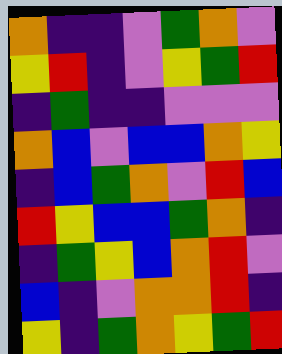[["orange", "indigo", "indigo", "violet", "green", "orange", "violet"], ["yellow", "red", "indigo", "violet", "yellow", "green", "red"], ["indigo", "green", "indigo", "indigo", "violet", "violet", "violet"], ["orange", "blue", "violet", "blue", "blue", "orange", "yellow"], ["indigo", "blue", "green", "orange", "violet", "red", "blue"], ["red", "yellow", "blue", "blue", "green", "orange", "indigo"], ["indigo", "green", "yellow", "blue", "orange", "red", "violet"], ["blue", "indigo", "violet", "orange", "orange", "red", "indigo"], ["yellow", "indigo", "green", "orange", "yellow", "green", "red"]]